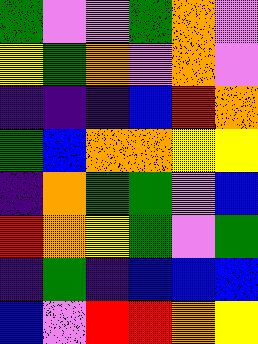[["green", "violet", "violet", "green", "orange", "violet"], ["yellow", "green", "orange", "violet", "orange", "violet"], ["indigo", "indigo", "indigo", "blue", "red", "orange"], ["green", "blue", "orange", "orange", "yellow", "yellow"], ["indigo", "orange", "green", "green", "violet", "blue"], ["red", "orange", "yellow", "green", "violet", "green"], ["indigo", "green", "indigo", "blue", "blue", "blue"], ["blue", "violet", "red", "red", "orange", "yellow"]]